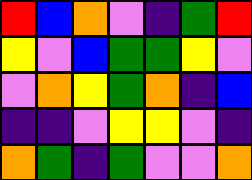[["red", "blue", "orange", "violet", "indigo", "green", "red"], ["yellow", "violet", "blue", "green", "green", "yellow", "violet"], ["violet", "orange", "yellow", "green", "orange", "indigo", "blue"], ["indigo", "indigo", "violet", "yellow", "yellow", "violet", "indigo"], ["orange", "green", "indigo", "green", "violet", "violet", "orange"]]